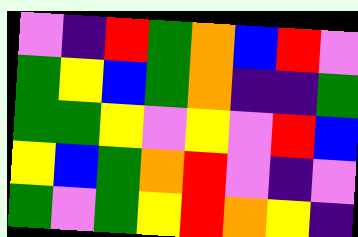[["violet", "indigo", "red", "green", "orange", "blue", "red", "violet"], ["green", "yellow", "blue", "green", "orange", "indigo", "indigo", "green"], ["green", "green", "yellow", "violet", "yellow", "violet", "red", "blue"], ["yellow", "blue", "green", "orange", "red", "violet", "indigo", "violet"], ["green", "violet", "green", "yellow", "red", "orange", "yellow", "indigo"]]